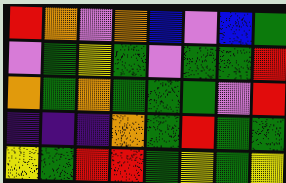[["red", "orange", "violet", "orange", "blue", "violet", "blue", "green"], ["violet", "green", "yellow", "green", "violet", "green", "green", "red"], ["orange", "green", "orange", "green", "green", "green", "violet", "red"], ["indigo", "indigo", "indigo", "orange", "green", "red", "green", "green"], ["yellow", "green", "red", "red", "green", "yellow", "green", "yellow"]]